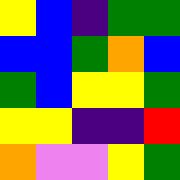[["yellow", "blue", "indigo", "green", "green"], ["blue", "blue", "green", "orange", "blue"], ["green", "blue", "yellow", "yellow", "green"], ["yellow", "yellow", "indigo", "indigo", "red"], ["orange", "violet", "violet", "yellow", "green"]]